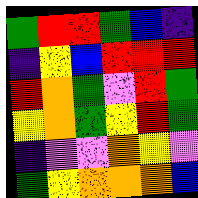[["green", "red", "red", "green", "blue", "indigo"], ["indigo", "yellow", "blue", "red", "red", "red"], ["red", "orange", "green", "violet", "red", "green"], ["yellow", "orange", "green", "yellow", "red", "green"], ["indigo", "violet", "violet", "orange", "yellow", "violet"], ["green", "yellow", "orange", "orange", "orange", "blue"]]